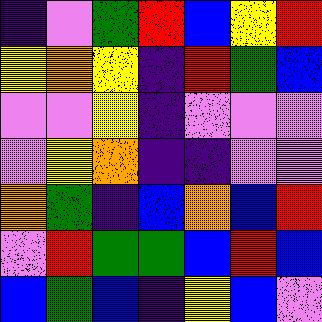[["indigo", "violet", "green", "red", "blue", "yellow", "red"], ["yellow", "orange", "yellow", "indigo", "red", "green", "blue"], ["violet", "violet", "yellow", "indigo", "violet", "violet", "violet"], ["violet", "yellow", "orange", "indigo", "indigo", "violet", "violet"], ["orange", "green", "indigo", "blue", "orange", "blue", "red"], ["violet", "red", "green", "green", "blue", "red", "blue"], ["blue", "green", "blue", "indigo", "yellow", "blue", "violet"]]